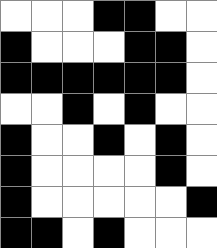[["white", "white", "white", "black", "black", "white", "white"], ["black", "white", "white", "white", "black", "black", "white"], ["black", "black", "black", "black", "black", "black", "white"], ["white", "white", "black", "white", "black", "white", "white"], ["black", "white", "white", "black", "white", "black", "white"], ["black", "white", "white", "white", "white", "black", "white"], ["black", "white", "white", "white", "white", "white", "black"], ["black", "black", "white", "black", "white", "white", "white"]]